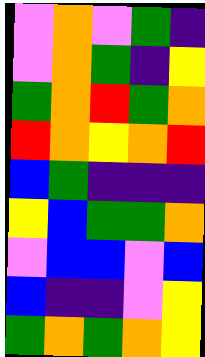[["violet", "orange", "violet", "green", "indigo"], ["violet", "orange", "green", "indigo", "yellow"], ["green", "orange", "red", "green", "orange"], ["red", "orange", "yellow", "orange", "red"], ["blue", "green", "indigo", "indigo", "indigo"], ["yellow", "blue", "green", "green", "orange"], ["violet", "blue", "blue", "violet", "blue"], ["blue", "indigo", "indigo", "violet", "yellow"], ["green", "orange", "green", "orange", "yellow"]]